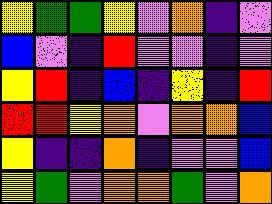[["yellow", "green", "green", "yellow", "violet", "orange", "indigo", "violet"], ["blue", "violet", "indigo", "red", "violet", "violet", "indigo", "violet"], ["yellow", "red", "indigo", "blue", "indigo", "yellow", "indigo", "red"], ["red", "red", "yellow", "orange", "violet", "orange", "orange", "blue"], ["yellow", "indigo", "indigo", "orange", "indigo", "violet", "violet", "blue"], ["yellow", "green", "violet", "orange", "orange", "green", "violet", "orange"]]